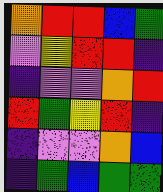[["orange", "red", "red", "blue", "green"], ["violet", "yellow", "red", "red", "indigo"], ["indigo", "violet", "violet", "orange", "red"], ["red", "green", "yellow", "red", "indigo"], ["indigo", "violet", "violet", "orange", "blue"], ["indigo", "green", "blue", "green", "green"]]